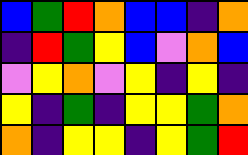[["blue", "green", "red", "orange", "blue", "blue", "indigo", "orange"], ["indigo", "red", "green", "yellow", "blue", "violet", "orange", "blue"], ["violet", "yellow", "orange", "violet", "yellow", "indigo", "yellow", "indigo"], ["yellow", "indigo", "green", "indigo", "yellow", "yellow", "green", "orange"], ["orange", "indigo", "yellow", "yellow", "indigo", "yellow", "green", "red"]]